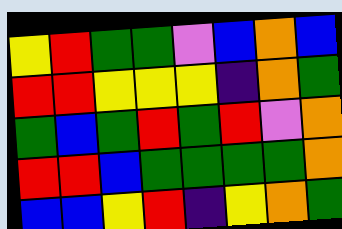[["yellow", "red", "green", "green", "violet", "blue", "orange", "blue"], ["red", "red", "yellow", "yellow", "yellow", "indigo", "orange", "green"], ["green", "blue", "green", "red", "green", "red", "violet", "orange"], ["red", "red", "blue", "green", "green", "green", "green", "orange"], ["blue", "blue", "yellow", "red", "indigo", "yellow", "orange", "green"]]